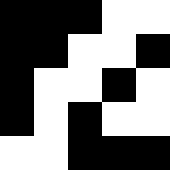[["black", "black", "black", "white", "white"], ["black", "black", "white", "white", "black"], ["black", "white", "white", "black", "white"], ["black", "white", "black", "white", "white"], ["white", "white", "black", "black", "black"]]